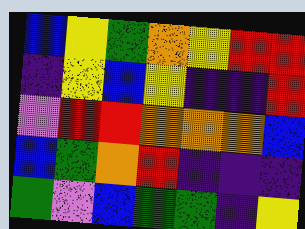[["blue", "yellow", "green", "orange", "yellow", "red", "red"], ["indigo", "yellow", "blue", "yellow", "indigo", "indigo", "red"], ["violet", "red", "red", "orange", "orange", "orange", "blue"], ["blue", "green", "orange", "red", "indigo", "indigo", "indigo"], ["green", "violet", "blue", "green", "green", "indigo", "yellow"]]